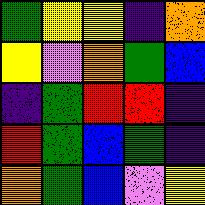[["green", "yellow", "yellow", "indigo", "orange"], ["yellow", "violet", "orange", "green", "blue"], ["indigo", "green", "red", "red", "indigo"], ["red", "green", "blue", "green", "indigo"], ["orange", "green", "blue", "violet", "yellow"]]